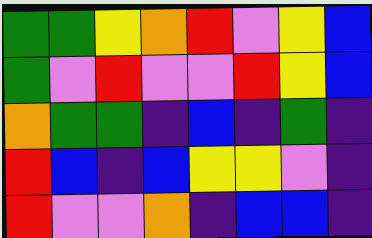[["green", "green", "yellow", "orange", "red", "violet", "yellow", "blue"], ["green", "violet", "red", "violet", "violet", "red", "yellow", "blue"], ["orange", "green", "green", "indigo", "blue", "indigo", "green", "indigo"], ["red", "blue", "indigo", "blue", "yellow", "yellow", "violet", "indigo"], ["red", "violet", "violet", "orange", "indigo", "blue", "blue", "indigo"]]